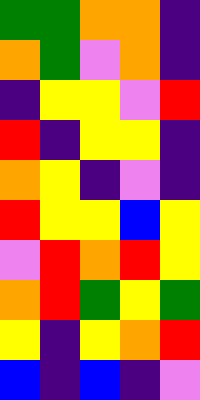[["green", "green", "orange", "orange", "indigo"], ["orange", "green", "violet", "orange", "indigo"], ["indigo", "yellow", "yellow", "violet", "red"], ["red", "indigo", "yellow", "yellow", "indigo"], ["orange", "yellow", "indigo", "violet", "indigo"], ["red", "yellow", "yellow", "blue", "yellow"], ["violet", "red", "orange", "red", "yellow"], ["orange", "red", "green", "yellow", "green"], ["yellow", "indigo", "yellow", "orange", "red"], ["blue", "indigo", "blue", "indigo", "violet"]]